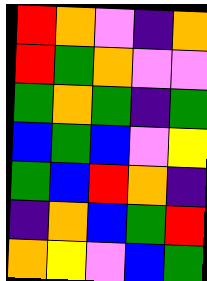[["red", "orange", "violet", "indigo", "orange"], ["red", "green", "orange", "violet", "violet"], ["green", "orange", "green", "indigo", "green"], ["blue", "green", "blue", "violet", "yellow"], ["green", "blue", "red", "orange", "indigo"], ["indigo", "orange", "blue", "green", "red"], ["orange", "yellow", "violet", "blue", "green"]]